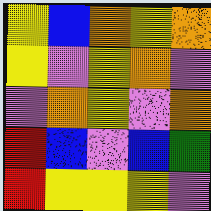[["yellow", "blue", "orange", "yellow", "orange"], ["yellow", "violet", "yellow", "orange", "violet"], ["violet", "orange", "yellow", "violet", "orange"], ["red", "blue", "violet", "blue", "green"], ["red", "yellow", "yellow", "yellow", "violet"]]